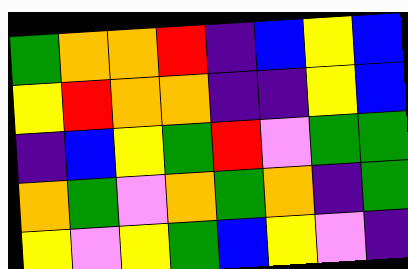[["green", "orange", "orange", "red", "indigo", "blue", "yellow", "blue"], ["yellow", "red", "orange", "orange", "indigo", "indigo", "yellow", "blue"], ["indigo", "blue", "yellow", "green", "red", "violet", "green", "green"], ["orange", "green", "violet", "orange", "green", "orange", "indigo", "green"], ["yellow", "violet", "yellow", "green", "blue", "yellow", "violet", "indigo"]]